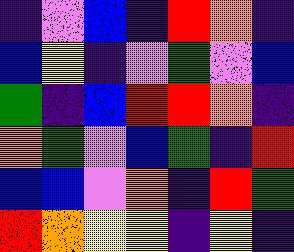[["indigo", "violet", "blue", "indigo", "red", "orange", "indigo"], ["blue", "yellow", "indigo", "violet", "green", "violet", "blue"], ["green", "indigo", "blue", "red", "red", "orange", "indigo"], ["orange", "green", "violet", "blue", "green", "indigo", "red"], ["blue", "blue", "violet", "orange", "indigo", "red", "green"], ["red", "orange", "yellow", "yellow", "indigo", "yellow", "indigo"]]